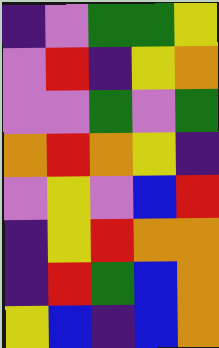[["indigo", "violet", "green", "green", "yellow"], ["violet", "red", "indigo", "yellow", "orange"], ["violet", "violet", "green", "violet", "green"], ["orange", "red", "orange", "yellow", "indigo"], ["violet", "yellow", "violet", "blue", "red"], ["indigo", "yellow", "red", "orange", "orange"], ["indigo", "red", "green", "blue", "orange"], ["yellow", "blue", "indigo", "blue", "orange"]]